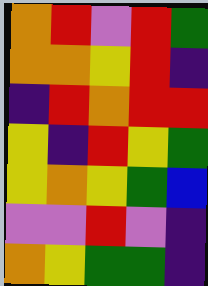[["orange", "red", "violet", "red", "green"], ["orange", "orange", "yellow", "red", "indigo"], ["indigo", "red", "orange", "red", "red"], ["yellow", "indigo", "red", "yellow", "green"], ["yellow", "orange", "yellow", "green", "blue"], ["violet", "violet", "red", "violet", "indigo"], ["orange", "yellow", "green", "green", "indigo"]]